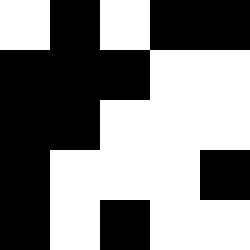[["white", "black", "white", "black", "black"], ["black", "black", "black", "white", "white"], ["black", "black", "white", "white", "white"], ["black", "white", "white", "white", "black"], ["black", "white", "black", "white", "white"]]